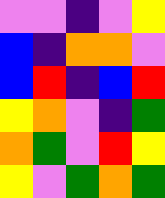[["violet", "violet", "indigo", "violet", "yellow"], ["blue", "indigo", "orange", "orange", "violet"], ["blue", "red", "indigo", "blue", "red"], ["yellow", "orange", "violet", "indigo", "green"], ["orange", "green", "violet", "red", "yellow"], ["yellow", "violet", "green", "orange", "green"]]